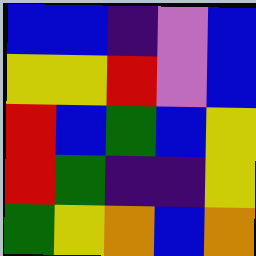[["blue", "blue", "indigo", "violet", "blue"], ["yellow", "yellow", "red", "violet", "blue"], ["red", "blue", "green", "blue", "yellow"], ["red", "green", "indigo", "indigo", "yellow"], ["green", "yellow", "orange", "blue", "orange"]]